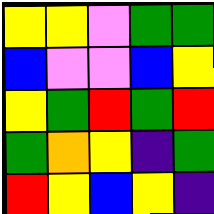[["yellow", "yellow", "violet", "green", "green"], ["blue", "violet", "violet", "blue", "yellow"], ["yellow", "green", "red", "green", "red"], ["green", "orange", "yellow", "indigo", "green"], ["red", "yellow", "blue", "yellow", "indigo"]]